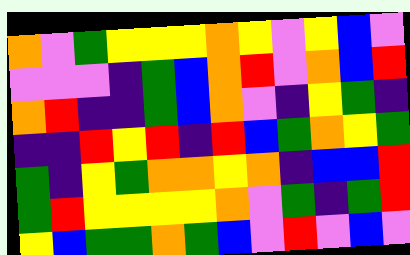[["orange", "violet", "green", "yellow", "yellow", "yellow", "orange", "yellow", "violet", "yellow", "blue", "violet"], ["violet", "violet", "violet", "indigo", "green", "blue", "orange", "red", "violet", "orange", "blue", "red"], ["orange", "red", "indigo", "indigo", "green", "blue", "orange", "violet", "indigo", "yellow", "green", "indigo"], ["indigo", "indigo", "red", "yellow", "red", "indigo", "red", "blue", "green", "orange", "yellow", "green"], ["green", "indigo", "yellow", "green", "orange", "orange", "yellow", "orange", "indigo", "blue", "blue", "red"], ["green", "red", "yellow", "yellow", "yellow", "yellow", "orange", "violet", "green", "indigo", "green", "red"], ["yellow", "blue", "green", "green", "orange", "green", "blue", "violet", "red", "violet", "blue", "violet"]]